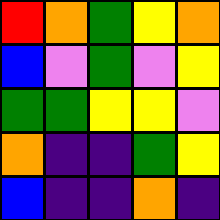[["red", "orange", "green", "yellow", "orange"], ["blue", "violet", "green", "violet", "yellow"], ["green", "green", "yellow", "yellow", "violet"], ["orange", "indigo", "indigo", "green", "yellow"], ["blue", "indigo", "indigo", "orange", "indigo"]]